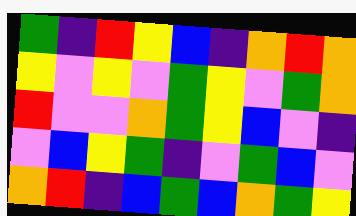[["green", "indigo", "red", "yellow", "blue", "indigo", "orange", "red", "orange"], ["yellow", "violet", "yellow", "violet", "green", "yellow", "violet", "green", "orange"], ["red", "violet", "violet", "orange", "green", "yellow", "blue", "violet", "indigo"], ["violet", "blue", "yellow", "green", "indigo", "violet", "green", "blue", "violet"], ["orange", "red", "indigo", "blue", "green", "blue", "orange", "green", "yellow"]]